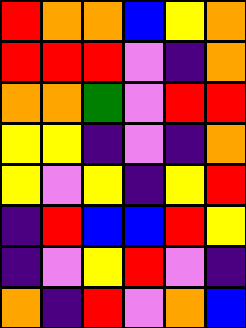[["red", "orange", "orange", "blue", "yellow", "orange"], ["red", "red", "red", "violet", "indigo", "orange"], ["orange", "orange", "green", "violet", "red", "red"], ["yellow", "yellow", "indigo", "violet", "indigo", "orange"], ["yellow", "violet", "yellow", "indigo", "yellow", "red"], ["indigo", "red", "blue", "blue", "red", "yellow"], ["indigo", "violet", "yellow", "red", "violet", "indigo"], ["orange", "indigo", "red", "violet", "orange", "blue"]]